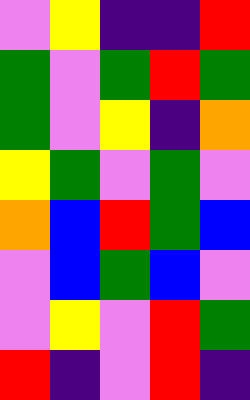[["violet", "yellow", "indigo", "indigo", "red"], ["green", "violet", "green", "red", "green"], ["green", "violet", "yellow", "indigo", "orange"], ["yellow", "green", "violet", "green", "violet"], ["orange", "blue", "red", "green", "blue"], ["violet", "blue", "green", "blue", "violet"], ["violet", "yellow", "violet", "red", "green"], ["red", "indigo", "violet", "red", "indigo"]]